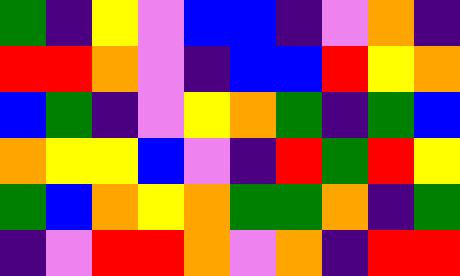[["green", "indigo", "yellow", "violet", "blue", "blue", "indigo", "violet", "orange", "indigo"], ["red", "red", "orange", "violet", "indigo", "blue", "blue", "red", "yellow", "orange"], ["blue", "green", "indigo", "violet", "yellow", "orange", "green", "indigo", "green", "blue"], ["orange", "yellow", "yellow", "blue", "violet", "indigo", "red", "green", "red", "yellow"], ["green", "blue", "orange", "yellow", "orange", "green", "green", "orange", "indigo", "green"], ["indigo", "violet", "red", "red", "orange", "violet", "orange", "indigo", "red", "red"]]